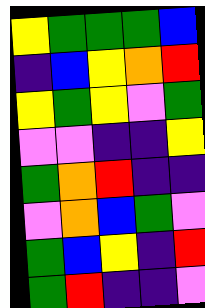[["yellow", "green", "green", "green", "blue"], ["indigo", "blue", "yellow", "orange", "red"], ["yellow", "green", "yellow", "violet", "green"], ["violet", "violet", "indigo", "indigo", "yellow"], ["green", "orange", "red", "indigo", "indigo"], ["violet", "orange", "blue", "green", "violet"], ["green", "blue", "yellow", "indigo", "red"], ["green", "red", "indigo", "indigo", "violet"]]